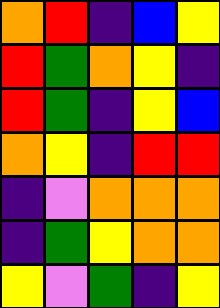[["orange", "red", "indigo", "blue", "yellow"], ["red", "green", "orange", "yellow", "indigo"], ["red", "green", "indigo", "yellow", "blue"], ["orange", "yellow", "indigo", "red", "red"], ["indigo", "violet", "orange", "orange", "orange"], ["indigo", "green", "yellow", "orange", "orange"], ["yellow", "violet", "green", "indigo", "yellow"]]